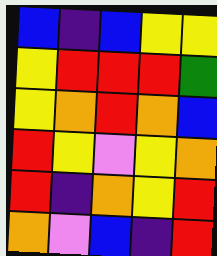[["blue", "indigo", "blue", "yellow", "yellow"], ["yellow", "red", "red", "red", "green"], ["yellow", "orange", "red", "orange", "blue"], ["red", "yellow", "violet", "yellow", "orange"], ["red", "indigo", "orange", "yellow", "red"], ["orange", "violet", "blue", "indigo", "red"]]